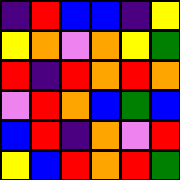[["indigo", "red", "blue", "blue", "indigo", "yellow"], ["yellow", "orange", "violet", "orange", "yellow", "green"], ["red", "indigo", "red", "orange", "red", "orange"], ["violet", "red", "orange", "blue", "green", "blue"], ["blue", "red", "indigo", "orange", "violet", "red"], ["yellow", "blue", "red", "orange", "red", "green"]]